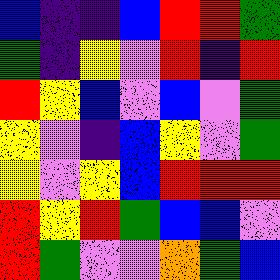[["blue", "indigo", "indigo", "blue", "red", "red", "green"], ["green", "indigo", "yellow", "violet", "red", "indigo", "red"], ["red", "yellow", "blue", "violet", "blue", "violet", "green"], ["yellow", "violet", "indigo", "blue", "yellow", "violet", "green"], ["yellow", "violet", "yellow", "blue", "red", "red", "red"], ["red", "yellow", "red", "green", "blue", "blue", "violet"], ["red", "green", "violet", "violet", "orange", "green", "blue"]]